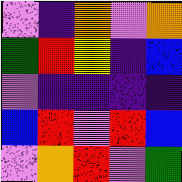[["violet", "indigo", "orange", "violet", "orange"], ["green", "red", "yellow", "indigo", "blue"], ["violet", "indigo", "indigo", "indigo", "indigo"], ["blue", "red", "violet", "red", "blue"], ["violet", "orange", "red", "violet", "green"]]